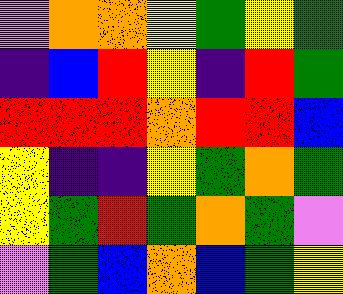[["violet", "orange", "orange", "yellow", "green", "yellow", "green"], ["indigo", "blue", "red", "yellow", "indigo", "red", "green"], ["red", "red", "red", "orange", "red", "red", "blue"], ["yellow", "indigo", "indigo", "yellow", "green", "orange", "green"], ["yellow", "green", "red", "green", "orange", "green", "violet"], ["violet", "green", "blue", "orange", "blue", "green", "yellow"]]